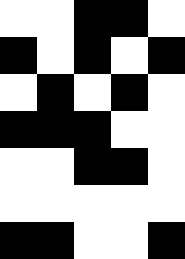[["white", "white", "black", "black", "white"], ["black", "white", "black", "white", "black"], ["white", "black", "white", "black", "white"], ["black", "black", "black", "white", "white"], ["white", "white", "black", "black", "white"], ["white", "white", "white", "white", "white"], ["black", "black", "white", "white", "black"]]